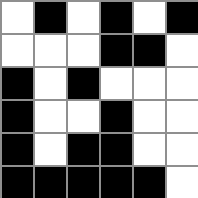[["white", "black", "white", "black", "white", "black"], ["white", "white", "white", "black", "black", "white"], ["black", "white", "black", "white", "white", "white"], ["black", "white", "white", "black", "white", "white"], ["black", "white", "black", "black", "white", "white"], ["black", "black", "black", "black", "black", "white"]]